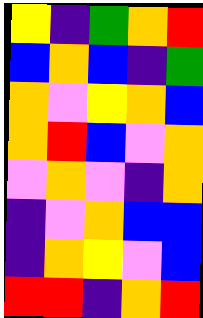[["yellow", "indigo", "green", "orange", "red"], ["blue", "orange", "blue", "indigo", "green"], ["orange", "violet", "yellow", "orange", "blue"], ["orange", "red", "blue", "violet", "orange"], ["violet", "orange", "violet", "indigo", "orange"], ["indigo", "violet", "orange", "blue", "blue"], ["indigo", "orange", "yellow", "violet", "blue"], ["red", "red", "indigo", "orange", "red"]]